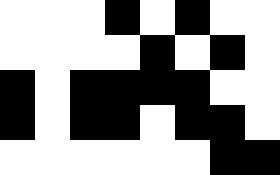[["white", "white", "white", "black", "white", "black", "white", "white"], ["white", "white", "white", "white", "black", "white", "black", "white"], ["black", "white", "black", "black", "black", "black", "white", "white"], ["black", "white", "black", "black", "white", "black", "black", "white"], ["white", "white", "white", "white", "white", "white", "black", "black"]]